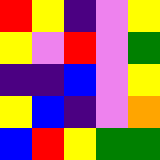[["red", "yellow", "indigo", "violet", "yellow"], ["yellow", "violet", "red", "violet", "green"], ["indigo", "indigo", "blue", "violet", "yellow"], ["yellow", "blue", "indigo", "violet", "orange"], ["blue", "red", "yellow", "green", "green"]]